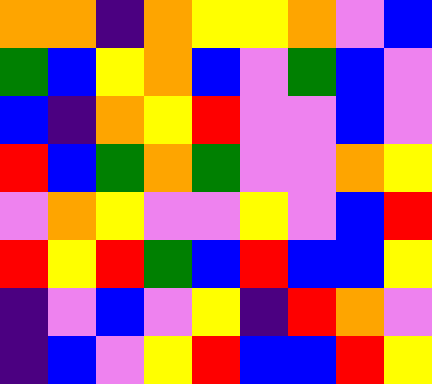[["orange", "orange", "indigo", "orange", "yellow", "yellow", "orange", "violet", "blue"], ["green", "blue", "yellow", "orange", "blue", "violet", "green", "blue", "violet"], ["blue", "indigo", "orange", "yellow", "red", "violet", "violet", "blue", "violet"], ["red", "blue", "green", "orange", "green", "violet", "violet", "orange", "yellow"], ["violet", "orange", "yellow", "violet", "violet", "yellow", "violet", "blue", "red"], ["red", "yellow", "red", "green", "blue", "red", "blue", "blue", "yellow"], ["indigo", "violet", "blue", "violet", "yellow", "indigo", "red", "orange", "violet"], ["indigo", "blue", "violet", "yellow", "red", "blue", "blue", "red", "yellow"]]